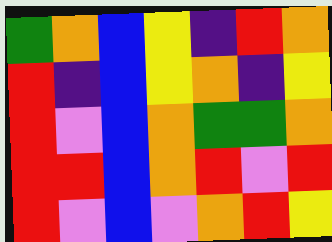[["green", "orange", "blue", "yellow", "indigo", "red", "orange"], ["red", "indigo", "blue", "yellow", "orange", "indigo", "yellow"], ["red", "violet", "blue", "orange", "green", "green", "orange"], ["red", "red", "blue", "orange", "red", "violet", "red"], ["red", "violet", "blue", "violet", "orange", "red", "yellow"]]